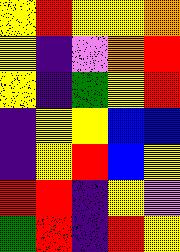[["yellow", "red", "yellow", "yellow", "orange"], ["yellow", "indigo", "violet", "orange", "red"], ["yellow", "indigo", "green", "yellow", "red"], ["indigo", "yellow", "yellow", "blue", "blue"], ["indigo", "yellow", "red", "blue", "yellow"], ["red", "red", "indigo", "yellow", "violet"], ["green", "red", "indigo", "red", "yellow"]]